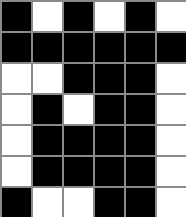[["black", "white", "black", "white", "black", "white"], ["black", "black", "black", "black", "black", "black"], ["white", "white", "black", "black", "black", "white"], ["white", "black", "white", "black", "black", "white"], ["white", "black", "black", "black", "black", "white"], ["white", "black", "black", "black", "black", "white"], ["black", "white", "white", "black", "black", "white"]]